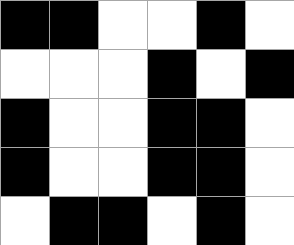[["black", "black", "white", "white", "black", "white"], ["white", "white", "white", "black", "white", "black"], ["black", "white", "white", "black", "black", "white"], ["black", "white", "white", "black", "black", "white"], ["white", "black", "black", "white", "black", "white"]]